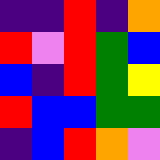[["indigo", "indigo", "red", "indigo", "orange"], ["red", "violet", "red", "green", "blue"], ["blue", "indigo", "red", "green", "yellow"], ["red", "blue", "blue", "green", "green"], ["indigo", "blue", "red", "orange", "violet"]]